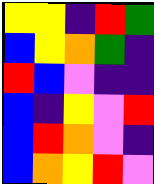[["yellow", "yellow", "indigo", "red", "green"], ["blue", "yellow", "orange", "green", "indigo"], ["red", "blue", "violet", "indigo", "indigo"], ["blue", "indigo", "yellow", "violet", "red"], ["blue", "red", "orange", "violet", "indigo"], ["blue", "orange", "yellow", "red", "violet"]]